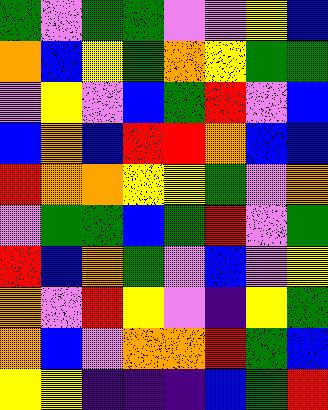[["green", "violet", "green", "green", "violet", "violet", "yellow", "blue"], ["orange", "blue", "yellow", "green", "orange", "yellow", "green", "green"], ["violet", "yellow", "violet", "blue", "green", "red", "violet", "blue"], ["blue", "orange", "blue", "red", "red", "orange", "blue", "blue"], ["red", "orange", "orange", "yellow", "yellow", "green", "violet", "orange"], ["violet", "green", "green", "blue", "green", "red", "violet", "green"], ["red", "blue", "orange", "green", "violet", "blue", "violet", "yellow"], ["orange", "violet", "red", "yellow", "violet", "indigo", "yellow", "green"], ["orange", "blue", "violet", "orange", "orange", "red", "green", "blue"], ["yellow", "yellow", "indigo", "indigo", "indigo", "blue", "green", "red"]]